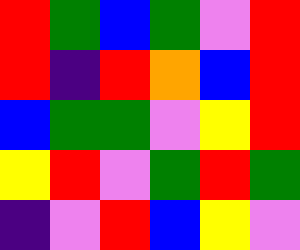[["red", "green", "blue", "green", "violet", "red"], ["red", "indigo", "red", "orange", "blue", "red"], ["blue", "green", "green", "violet", "yellow", "red"], ["yellow", "red", "violet", "green", "red", "green"], ["indigo", "violet", "red", "blue", "yellow", "violet"]]